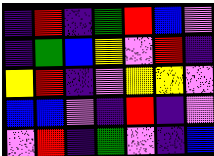[["indigo", "red", "indigo", "green", "red", "blue", "violet"], ["indigo", "green", "blue", "yellow", "violet", "red", "indigo"], ["yellow", "red", "indigo", "violet", "yellow", "yellow", "violet"], ["blue", "blue", "violet", "indigo", "red", "indigo", "violet"], ["violet", "red", "indigo", "green", "violet", "indigo", "blue"]]